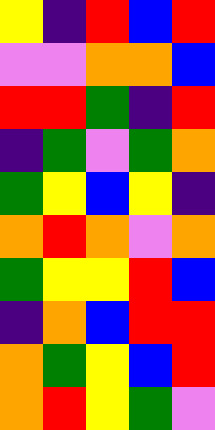[["yellow", "indigo", "red", "blue", "red"], ["violet", "violet", "orange", "orange", "blue"], ["red", "red", "green", "indigo", "red"], ["indigo", "green", "violet", "green", "orange"], ["green", "yellow", "blue", "yellow", "indigo"], ["orange", "red", "orange", "violet", "orange"], ["green", "yellow", "yellow", "red", "blue"], ["indigo", "orange", "blue", "red", "red"], ["orange", "green", "yellow", "blue", "red"], ["orange", "red", "yellow", "green", "violet"]]